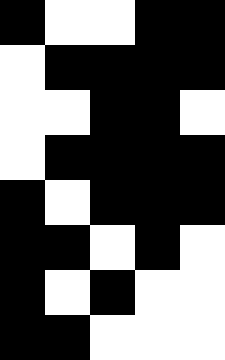[["black", "white", "white", "black", "black"], ["white", "black", "black", "black", "black"], ["white", "white", "black", "black", "white"], ["white", "black", "black", "black", "black"], ["black", "white", "black", "black", "black"], ["black", "black", "white", "black", "white"], ["black", "white", "black", "white", "white"], ["black", "black", "white", "white", "white"]]